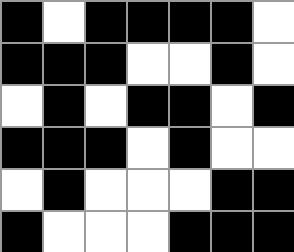[["black", "white", "black", "black", "black", "black", "white"], ["black", "black", "black", "white", "white", "black", "white"], ["white", "black", "white", "black", "black", "white", "black"], ["black", "black", "black", "white", "black", "white", "white"], ["white", "black", "white", "white", "white", "black", "black"], ["black", "white", "white", "white", "black", "black", "black"]]